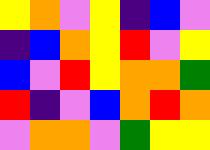[["yellow", "orange", "violet", "yellow", "indigo", "blue", "violet"], ["indigo", "blue", "orange", "yellow", "red", "violet", "yellow"], ["blue", "violet", "red", "yellow", "orange", "orange", "green"], ["red", "indigo", "violet", "blue", "orange", "red", "orange"], ["violet", "orange", "orange", "violet", "green", "yellow", "yellow"]]